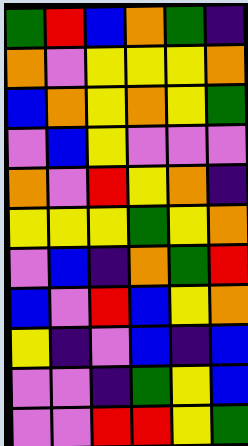[["green", "red", "blue", "orange", "green", "indigo"], ["orange", "violet", "yellow", "yellow", "yellow", "orange"], ["blue", "orange", "yellow", "orange", "yellow", "green"], ["violet", "blue", "yellow", "violet", "violet", "violet"], ["orange", "violet", "red", "yellow", "orange", "indigo"], ["yellow", "yellow", "yellow", "green", "yellow", "orange"], ["violet", "blue", "indigo", "orange", "green", "red"], ["blue", "violet", "red", "blue", "yellow", "orange"], ["yellow", "indigo", "violet", "blue", "indigo", "blue"], ["violet", "violet", "indigo", "green", "yellow", "blue"], ["violet", "violet", "red", "red", "yellow", "green"]]